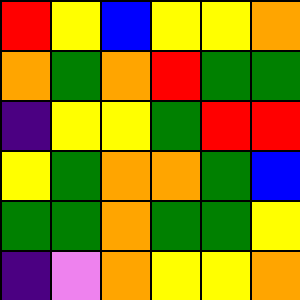[["red", "yellow", "blue", "yellow", "yellow", "orange"], ["orange", "green", "orange", "red", "green", "green"], ["indigo", "yellow", "yellow", "green", "red", "red"], ["yellow", "green", "orange", "orange", "green", "blue"], ["green", "green", "orange", "green", "green", "yellow"], ["indigo", "violet", "orange", "yellow", "yellow", "orange"]]